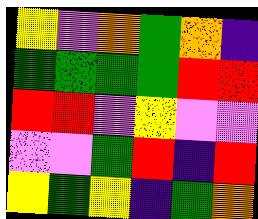[["yellow", "violet", "orange", "green", "orange", "indigo"], ["green", "green", "green", "green", "red", "red"], ["red", "red", "violet", "yellow", "violet", "violet"], ["violet", "violet", "green", "red", "indigo", "red"], ["yellow", "green", "yellow", "indigo", "green", "orange"]]